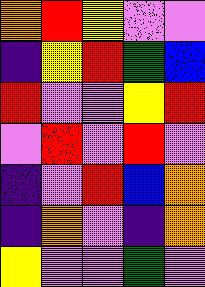[["orange", "red", "yellow", "violet", "violet"], ["indigo", "yellow", "red", "green", "blue"], ["red", "violet", "violet", "yellow", "red"], ["violet", "red", "violet", "red", "violet"], ["indigo", "violet", "red", "blue", "orange"], ["indigo", "orange", "violet", "indigo", "orange"], ["yellow", "violet", "violet", "green", "violet"]]